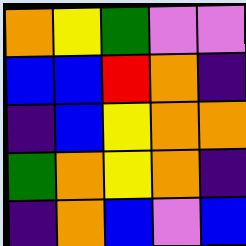[["orange", "yellow", "green", "violet", "violet"], ["blue", "blue", "red", "orange", "indigo"], ["indigo", "blue", "yellow", "orange", "orange"], ["green", "orange", "yellow", "orange", "indigo"], ["indigo", "orange", "blue", "violet", "blue"]]